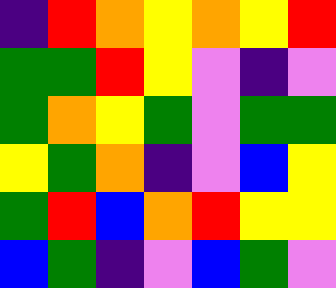[["indigo", "red", "orange", "yellow", "orange", "yellow", "red"], ["green", "green", "red", "yellow", "violet", "indigo", "violet"], ["green", "orange", "yellow", "green", "violet", "green", "green"], ["yellow", "green", "orange", "indigo", "violet", "blue", "yellow"], ["green", "red", "blue", "orange", "red", "yellow", "yellow"], ["blue", "green", "indigo", "violet", "blue", "green", "violet"]]